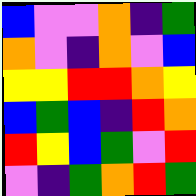[["blue", "violet", "violet", "orange", "indigo", "green"], ["orange", "violet", "indigo", "orange", "violet", "blue"], ["yellow", "yellow", "red", "red", "orange", "yellow"], ["blue", "green", "blue", "indigo", "red", "orange"], ["red", "yellow", "blue", "green", "violet", "red"], ["violet", "indigo", "green", "orange", "red", "green"]]